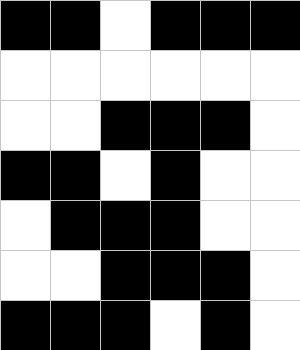[["black", "black", "white", "black", "black", "black"], ["white", "white", "white", "white", "white", "white"], ["white", "white", "black", "black", "black", "white"], ["black", "black", "white", "black", "white", "white"], ["white", "black", "black", "black", "white", "white"], ["white", "white", "black", "black", "black", "white"], ["black", "black", "black", "white", "black", "white"]]